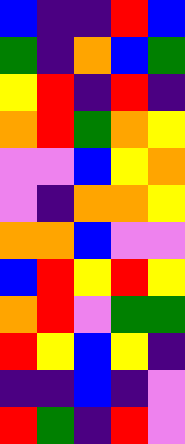[["blue", "indigo", "indigo", "red", "blue"], ["green", "indigo", "orange", "blue", "green"], ["yellow", "red", "indigo", "red", "indigo"], ["orange", "red", "green", "orange", "yellow"], ["violet", "violet", "blue", "yellow", "orange"], ["violet", "indigo", "orange", "orange", "yellow"], ["orange", "orange", "blue", "violet", "violet"], ["blue", "red", "yellow", "red", "yellow"], ["orange", "red", "violet", "green", "green"], ["red", "yellow", "blue", "yellow", "indigo"], ["indigo", "indigo", "blue", "indigo", "violet"], ["red", "green", "indigo", "red", "violet"]]